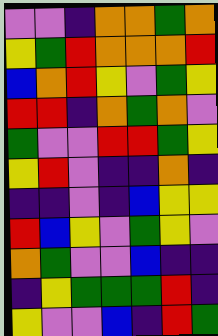[["violet", "violet", "indigo", "orange", "orange", "green", "orange"], ["yellow", "green", "red", "orange", "orange", "orange", "red"], ["blue", "orange", "red", "yellow", "violet", "green", "yellow"], ["red", "red", "indigo", "orange", "green", "orange", "violet"], ["green", "violet", "violet", "red", "red", "green", "yellow"], ["yellow", "red", "violet", "indigo", "indigo", "orange", "indigo"], ["indigo", "indigo", "violet", "indigo", "blue", "yellow", "yellow"], ["red", "blue", "yellow", "violet", "green", "yellow", "violet"], ["orange", "green", "violet", "violet", "blue", "indigo", "indigo"], ["indigo", "yellow", "green", "green", "green", "red", "indigo"], ["yellow", "violet", "violet", "blue", "indigo", "red", "green"]]